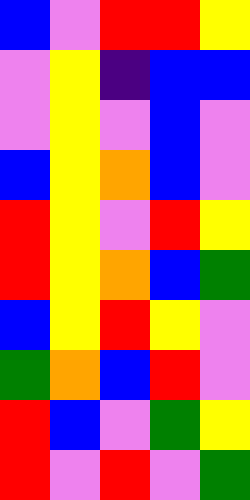[["blue", "violet", "red", "red", "yellow"], ["violet", "yellow", "indigo", "blue", "blue"], ["violet", "yellow", "violet", "blue", "violet"], ["blue", "yellow", "orange", "blue", "violet"], ["red", "yellow", "violet", "red", "yellow"], ["red", "yellow", "orange", "blue", "green"], ["blue", "yellow", "red", "yellow", "violet"], ["green", "orange", "blue", "red", "violet"], ["red", "blue", "violet", "green", "yellow"], ["red", "violet", "red", "violet", "green"]]